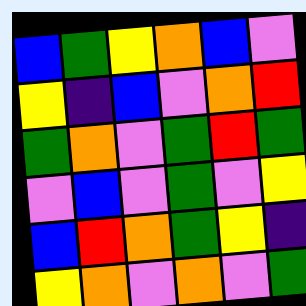[["blue", "green", "yellow", "orange", "blue", "violet"], ["yellow", "indigo", "blue", "violet", "orange", "red"], ["green", "orange", "violet", "green", "red", "green"], ["violet", "blue", "violet", "green", "violet", "yellow"], ["blue", "red", "orange", "green", "yellow", "indigo"], ["yellow", "orange", "violet", "orange", "violet", "green"]]